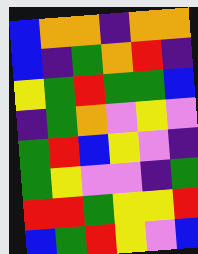[["blue", "orange", "orange", "indigo", "orange", "orange"], ["blue", "indigo", "green", "orange", "red", "indigo"], ["yellow", "green", "red", "green", "green", "blue"], ["indigo", "green", "orange", "violet", "yellow", "violet"], ["green", "red", "blue", "yellow", "violet", "indigo"], ["green", "yellow", "violet", "violet", "indigo", "green"], ["red", "red", "green", "yellow", "yellow", "red"], ["blue", "green", "red", "yellow", "violet", "blue"]]